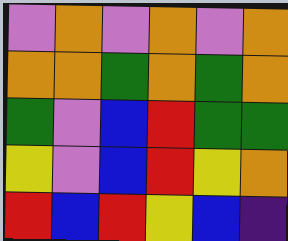[["violet", "orange", "violet", "orange", "violet", "orange"], ["orange", "orange", "green", "orange", "green", "orange"], ["green", "violet", "blue", "red", "green", "green"], ["yellow", "violet", "blue", "red", "yellow", "orange"], ["red", "blue", "red", "yellow", "blue", "indigo"]]